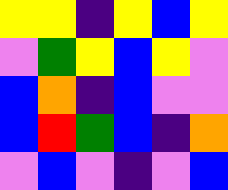[["yellow", "yellow", "indigo", "yellow", "blue", "yellow"], ["violet", "green", "yellow", "blue", "yellow", "violet"], ["blue", "orange", "indigo", "blue", "violet", "violet"], ["blue", "red", "green", "blue", "indigo", "orange"], ["violet", "blue", "violet", "indigo", "violet", "blue"]]